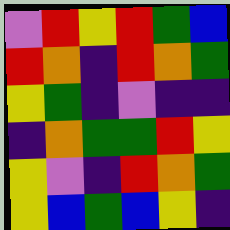[["violet", "red", "yellow", "red", "green", "blue"], ["red", "orange", "indigo", "red", "orange", "green"], ["yellow", "green", "indigo", "violet", "indigo", "indigo"], ["indigo", "orange", "green", "green", "red", "yellow"], ["yellow", "violet", "indigo", "red", "orange", "green"], ["yellow", "blue", "green", "blue", "yellow", "indigo"]]